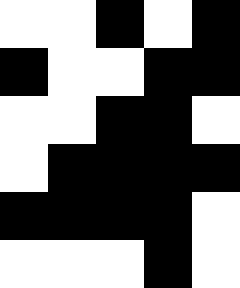[["white", "white", "black", "white", "black"], ["black", "white", "white", "black", "black"], ["white", "white", "black", "black", "white"], ["white", "black", "black", "black", "black"], ["black", "black", "black", "black", "white"], ["white", "white", "white", "black", "white"]]